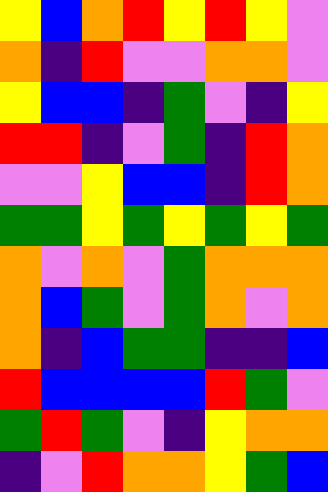[["yellow", "blue", "orange", "red", "yellow", "red", "yellow", "violet"], ["orange", "indigo", "red", "violet", "violet", "orange", "orange", "violet"], ["yellow", "blue", "blue", "indigo", "green", "violet", "indigo", "yellow"], ["red", "red", "indigo", "violet", "green", "indigo", "red", "orange"], ["violet", "violet", "yellow", "blue", "blue", "indigo", "red", "orange"], ["green", "green", "yellow", "green", "yellow", "green", "yellow", "green"], ["orange", "violet", "orange", "violet", "green", "orange", "orange", "orange"], ["orange", "blue", "green", "violet", "green", "orange", "violet", "orange"], ["orange", "indigo", "blue", "green", "green", "indigo", "indigo", "blue"], ["red", "blue", "blue", "blue", "blue", "red", "green", "violet"], ["green", "red", "green", "violet", "indigo", "yellow", "orange", "orange"], ["indigo", "violet", "red", "orange", "orange", "yellow", "green", "blue"]]